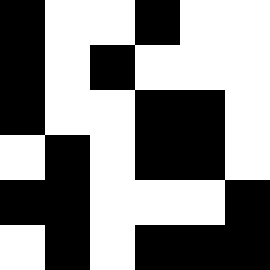[["black", "white", "white", "black", "white", "white"], ["black", "white", "black", "white", "white", "white"], ["black", "white", "white", "black", "black", "white"], ["white", "black", "white", "black", "black", "white"], ["black", "black", "white", "white", "white", "black"], ["white", "black", "white", "black", "black", "black"]]